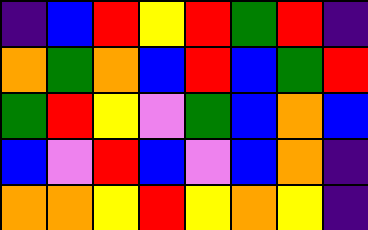[["indigo", "blue", "red", "yellow", "red", "green", "red", "indigo"], ["orange", "green", "orange", "blue", "red", "blue", "green", "red"], ["green", "red", "yellow", "violet", "green", "blue", "orange", "blue"], ["blue", "violet", "red", "blue", "violet", "blue", "orange", "indigo"], ["orange", "orange", "yellow", "red", "yellow", "orange", "yellow", "indigo"]]